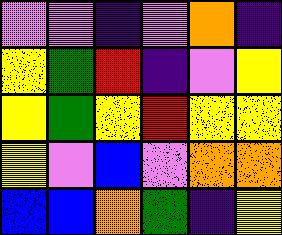[["violet", "violet", "indigo", "violet", "orange", "indigo"], ["yellow", "green", "red", "indigo", "violet", "yellow"], ["yellow", "green", "yellow", "red", "yellow", "yellow"], ["yellow", "violet", "blue", "violet", "orange", "orange"], ["blue", "blue", "orange", "green", "indigo", "yellow"]]